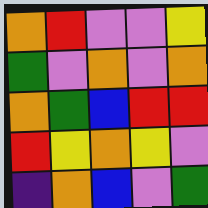[["orange", "red", "violet", "violet", "yellow"], ["green", "violet", "orange", "violet", "orange"], ["orange", "green", "blue", "red", "red"], ["red", "yellow", "orange", "yellow", "violet"], ["indigo", "orange", "blue", "violet", "green"]]